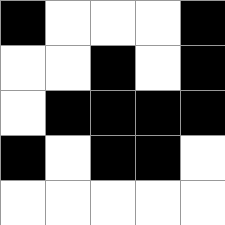[["black", "white", "white", "white", "black"], ["white", "white", "black", "white", "black"], ["white", "black", "black", "black", "black"], ["black", "white", "black", "black", "white"], ["white", "white", "white", "white", "white"]]